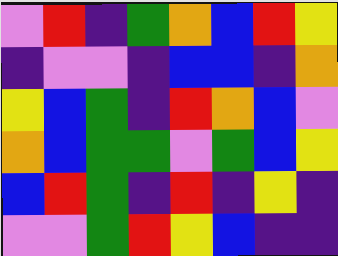[["violet", "red", "indigo", "green", "orange", "blue", "red", "yellow"], ["indigo", "violet", "violet", "indigo", "blue", "blue", "indigo", "orange"], ["yellow", "blue", "green", "indigo", "red", "orange", "blue", "violet"], ["orange", "blue", "green", "green", "violet", "green", "blue", "yellow"], ["blue", "red", "green", "indigo", "red", "indigo", "yellow", "indigo"], ["violet", "violet", "green", "red", "yellow", "blue", "indigo", "indigo"]]